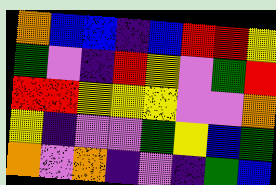[["orange", "blue", "blue", "indigo", "blue", "red", "red", "yellow"], ["green", "violet", "indigo", "red", "yellow", "violet", "green", "red"], ["red", "red", "yellow", "yellow", "yellow", "violet", "violet", "orange"], ["yellow", "indigo", "violet", "violet", "green", "yellow", "blue", "green"], ["orange", "violet", "orange", "indigo", "violet", "indigo", "green", "blue"]]